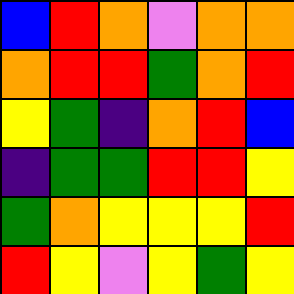[["blue", "red", "orange", "violet", "orange", "orange"], ["orange", "red", "red", "green", "orange", "red"], ["yellow", "green", "indigo", "orange", "red", "blue"], ["indigo", "green", "green", "red", "red", "yellow"], ["green", "orange", "yellow", "yellow", "yellow", "red"], ["red", "yellow", "violet", "yellow", "green", "yellow"]]